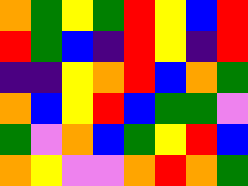[["orange", "green", "yellow", "green", "red", "yellow", "blue", "red"], ["red", "green", "blue", "indigo", "red", "yellow", "indigo", "red"], ["indigo", "indigo", "yellow", "orange", "red", "blue", "orange", "green"], ["orange", "blue", "yellow", "red", "blue", "green", "green", "violet"], ["green", "violet", "orange", "blue", "green", "yellow", "red", "blue"], ["orange", "yellow", "violet", "violet", "orange", "red", "orange", "green"]]